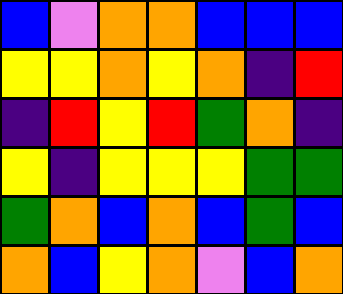[["blue", "violet", "orange", "orange", "blue", "blue", "blue"], ["yellow", "yellow", "orange", "yellow", "orange", "indigo", "red"], ["indigo", "red", "yellow", "red", "green", "orange", "indigo"], ["yellow", "indigo", "yellow", "yellow", "yellow", "green", "green"], ["green", "orange", "blue", "orange", "blue", "green", "blue"], ["orange", "blue", "yellow", "orange", "violet", "blue", "orange"]]